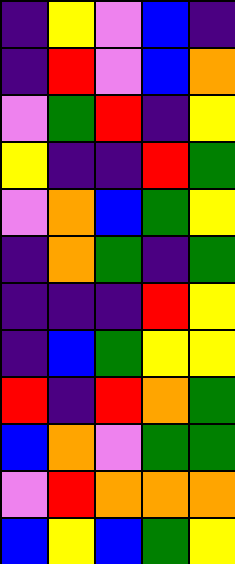[["indigo", "yellow", "violet", "blue", "indigo"], ["indigo", "red", "violet", "blue", "orange"], ["violet", "green", "red", "indigo", "yellow"], ["yellow", "indigo", "indigo", "red", "green"], ["violet", "orange", "blue", "green", "yellow"], ["indigo", "orange", "green", "indigo", "green"], ["indigo", "indigo", "indigo", "red", "yellow"], ["indigo", "blue", "green", "yellow", "yellow"], ["red", "indigo", "red", "orange", "green"], ["blue", "orange", "violet", "green", "green"], ["violet", "red", "orange", "orange", "orange"], ["blue", "yellow", "blue", "green", "yellow"]]